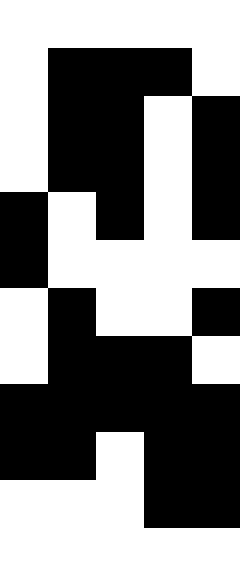[["white", "white", "white", "white", "white"], ["white", "black", "black", "black", "white"], ["white", "black", "black", "white", "black"], ["white", "black", "black", "white", "black"], ["black", "white", "black", "white", "black"], ["black", "white", "white", "white", "white"], ["white", "black", "white", "white", "black"], ["white", "black", "black", "black", "white"], ["black", "black", "black", "black", "black"], ["black", "black", "white", "black", "black"], ["white", "white", "white", "black", "black"], ["white", "white", "white", "white", "white"]]